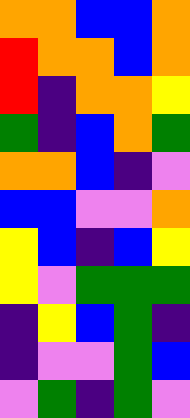[["orange", "orange", "blue", "blue", "orange"], ["red", "orange", "orange", "blue", "orange"], ["red", "indigo", "orange", "orange", "yellow"], ["green", "indigo", "blue", "orange", "green"], ["orange", "orange", "blue", "indigo", "violet"], ["blue", "blue", "violet", "violet", "orange"], ["yellow", "blue", "indigo", "blue", "yellow"], ["yellow", "violet", "green", "green", "green"], ["indigo", "yellow", "blue", "green", "indigo"], ["indigo", "violet", "violet", "green", "blue"], ["violet", "green", "indigo", "green", "violet"]]